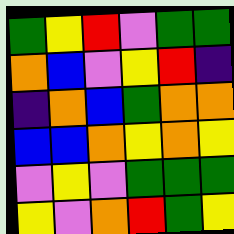[["green", "yellow", "red", "violet", "green", "green"], ["orange", "blue", "violet", "yellow", "red", "indigo"], ["indigo", "orange", "blue", "green", "orange", "orange"], ["blue", "blue", "orange", "yellow", "orange", "yellow"], ["violet", "yellow", "violet", "green", "green", "green"], ["yellow", "violet", "orange", "red", "green", "yellow"]]